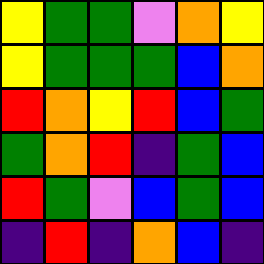[["yellow", "green", "green", "violet", "orange", "yellow"], ["yellow", "green", "green", "green", "blue", "orange"], ["red", "orange", "yellow", "red", "blue", "green"], ["green", "orange", "red", "indigo", "green", "blue"], ["red", "green", "violet", "blue", "green", "blue"], ["indigo", "red", "indigo", "orange", "blue", "indigo"]]